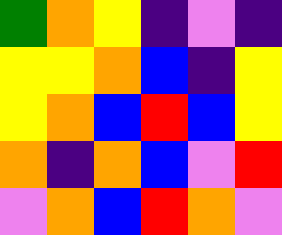[["green", "orange", "yellow", "indigo", "violet", "indigo"], ["yellow", "yellow", "orange", "blue", "indigo", "yellow"], ["yellow", "orange", "blue", "red", "blue", "yellow"], ["orange", "indigo", "orange", "blue", "violet", "red"], ["violet", "orange", "blue", "red", "orange", "violet"]]